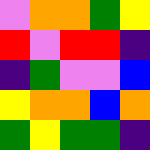[["violet", "orange", "orange", "green", "yellow"], ["red", "violet", "red", "red", "indigo"], ["indigo", "green", "violet", "violet", "blue"], ["yellow", "orange", "orange", "blue", "orange"], ["green", "yellow", "green", "green", "indigo"]]